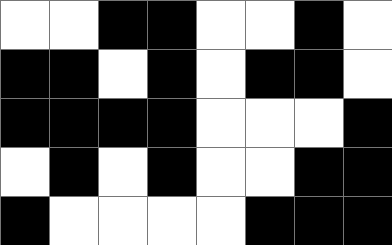[["white", "white", "black", "black", "white", "white", "black", "white"], ["black", "black", "white", "black", "white", "black", "black", "white"], ["black", "black", "black", "black", "white", "white", "white", "black"], ["white", "black", "white", "black", "white", "white", "black", "black"], ["black", "white", "white", "white", "white", "black", "black", "black"]]